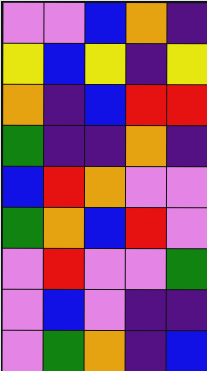[["violet", "violet", "blue", "orange", "indigo"], ["yellow", "blue", "yellow", "indigo", "yellow"], ["orange", "indigo", "blue", "red", "red"], ["green", "indigo", "indigo", "orange", "indigo"], ["blue", "red", "orange", "violet", "violet"], ["green", "orange", "blue", "red", "violet"], ["violet", "red", "violet", "violet", "green"], ["violet", "blue", "violet", "indigo", "indigo"], ["violet", "green", "orange", "indigo", "blue"]]